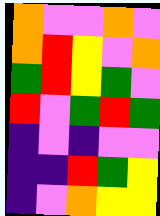[["orange", "violet", "violet", "orange", "violet"], ["orange", "red", "yellow", "violet", "orange"], ["green", "red", "yellow", "green", "violet"], ["red", "violet", "green", "red", "green"], ["indigo", "violet", "indigo", "violet", "violet"], ["indigo", "indigo", "red", "green", "yellow"], ["indigo", "violet", "orange", "yellow", "yellow"]]